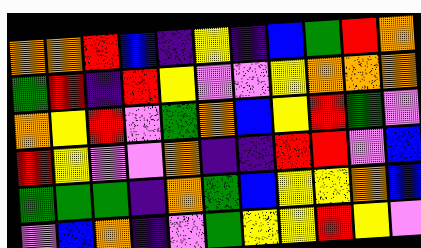[["orange", "orange", "red", "blue", "indigo", "yellow", "indigo", "blue", "green", "red", "orange"], ["green", "red", "indigo", "red", "yellow", "violet", "violet", "yellow", "orange", "orange", "orange"], ["orange", "yellow", "red", "violet", "green", "orange", "blue", "yellow", "red", "green", "violet"], ["red", "yellow", "violet", "violet", "orange", "indigo", "indigo", "red", "red", "violet", "blue"], ["green", "green", "green", "indigo", "orange", "green", "blue", "yellow", "yellow", "orange", "blue"], ["violet", "blue", "orange", "indigo", "violet", "green", "yellow", "yellow", "red", "yellow", "violet"]]